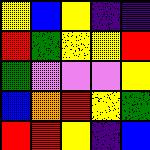[["yellow", "blue", "yellow", "indigo", "indigo"], ["red", "green", "yellow", "yellow", "red"], ["green", "violet", "violet", "violet", "yellow"], ["blue", "orange", "red", "yellow", "green"], ["red", "red", "yellow", "indigo", "blue"]]